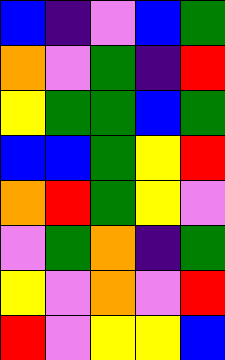[["blue", "indigo", "violet", "blue", "green"], ["orange", "violet", "green", "indigo", "red"], ["yellow", "green", "green", "blue", "green"], ["blue", "blue", "green", "yellow", "red"], ["orange", "red", "green", "yellow", "violet"], ["violet", "green", "orange", "indigo", "green"], ["yellow", "violet", "orange", "violet", "red"], ["red", "violet", "yellow", "yellow", "blue"]]